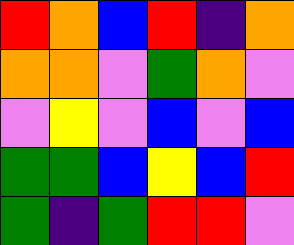[["red", "orange", "blue", "red", "indigo", "orange"], ["orange", "orange", "violet", "green", "orange", "violet"], ["violet", "yellow", "violet", "blue", "violet", "blue"], ["green", "green", "blue", "yellow", "blue", "red"], ["green", "indigo", "green", "red", "red", "violet"]]